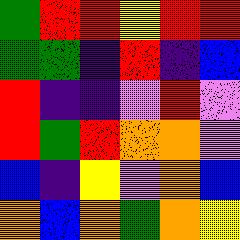[["green", "red", "red", "yellow", "red", "red"], ["green", "green", "indigo", "red", "indigo", "blue"], ["red", "indigo", "indigo", "violet", "red", "violet"], ["red", "green", "red", "orange", "orange", "violet"], ["blue", "indigo", "yellow", "violet", "orange", "blue"], ["orange", "blue", "orange", "green", "orange", "yellow"]]